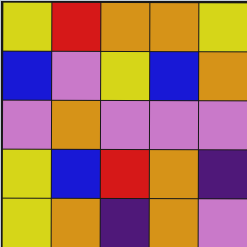[["yellow", "red", "orange", "orange", "yellow"], ["blue", "violet", "yellow", "blue", "orange"], ["violet", "orange", "violet", "violet", "violet"], ["yellow", "blue", "red", "orange", "indigo"], ["yellow", "orange", "indigo", "orange", "violet"]]